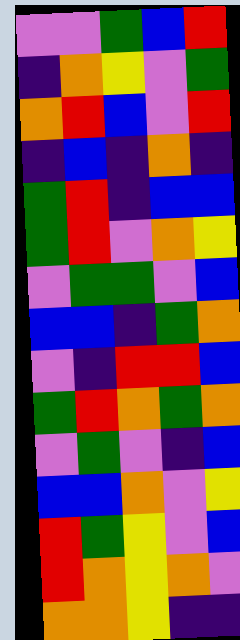[["violet", "violet", "green", "blue", "red"], ["indigo", "orange", "yellow", "violet", "green"], ["orange", "red", "blue", "violet", "red"], ["indigo", "blue", "indigo", "orange", "indigo"], ["green", "red", "indigo", "blue", "blue"], ["green", "red", "violet", "orange", "yellow"], ["violet", "green", "green", "violet", "blue"], ["blue", "blue", "indigo", "green", "orange"], ["violet", "indigo", "red", "red", "blue"], ["green", "red", "orange", "green", "orange"], ["violet", "green", "violet", "indigo", "blue"], ["blue", "blue", "orange", "violet", "yellow"], ["red", "green", "yellow", "violet", "blue"], ["red", "orange", "yellow", "orange", "violet"], ["orange", "orange", "yellow", "indigo", "indigo"]]